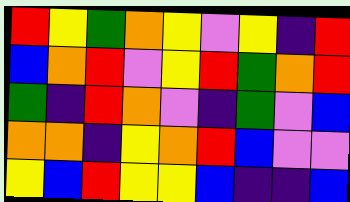[["red", "yellow", "green", "orange", "yellow", "violet", "yellow", "indigo", "red"], ["blue", "orange", "red", "violet", "yellow", "red", "green", "orange", "red"], ["green", "indigo", "red", "orange", "violet", "indigo", "green", "violet", "blue"], ["orange", "orange", "indigo", "yellow", "orange", "red", "blue", "violet", "violet"], ["yellow", "blue", "red", "yellow", "yellow", "blue", "indigo", "indigo", "blue"]]